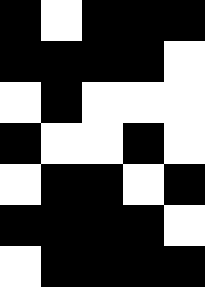[["black", "white", "black", "black", "black"], ["black", "black", "black", "black", "white"], ["white", "black", "white", "white", "white"], ["black", "white", "white", "black", "white"], ["white", "black", "black", "white", "black"], ["black", "black", "black", "black", "white"], ["white", "black", "black", "black", "black"]]